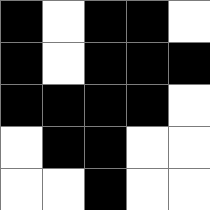[["black", "white", "black", "black", "white"], ["black", "white", "black", "black", "black"], ["black", "black", "black", "black", "white"], ["white", "black", "black", "white", "white"], ["white", "white", "black", "white", "white"]]